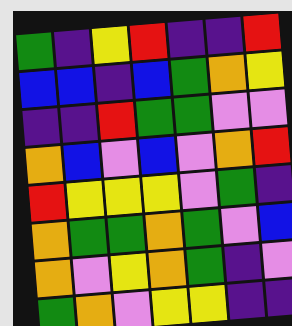[["green", "indigo", "yellow", "red", "indigo", "indigo", "red"], ["blue", "blue", "indigo", "blue", "green", "orange", "yellow"], ["indigo", "indigo", "red", "green", "green", "violet", "violet"], ["orange", "blue", "violet", "blue", "violet", "orange", "red"], ["red", "yellow", "yellow", "yellow", "violet", "green", "indigo"], ["orange", "green", "green", "orange", "green", "violet", "blue"], ["orange", "violet", "yellow", "orange", "green", "indigo", "violet"], ["green", "orange", "violet", "yellow", "yellow", "indigo", "indigo"]]